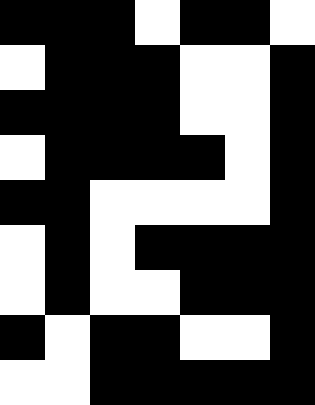[["black", "black", "black", "white", "black", "black", "white"], ["white", "black", "black", "black", "white", "white", "black"], ["black", "black", "black", "black", "white", "white", "black"], ["white", "black", "black", "black", "black", "white", "black"], ["black", "black", "white", "white", "white", "white", "black"], ["white", "black", "white", "black", "black", "black", "black"], ["white", "black", "white", "white", "black", "black", "black"], ["black", "white", "black", "black", "white", "white", "black"], ["white", "white", "black", "black", "black", "black", "black"]]